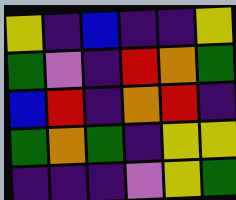[["yellow", "indigo", "blue", "indigo", "indigo", "yellow"], ["green", "violet", "indigo", "red", "orange", "green"], ["blue", "red", "indigo", "orange", "red", "indigo"], ["green", "orange", "green", "indigo", "yellow", "yellow"], ["indigo", "indigo", "indigo", "violet", "yellow", "green"]]